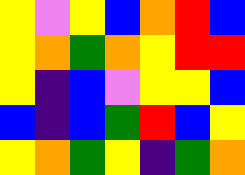[["yellow", "violet", "yellow", "blue", "orange", "red", "blue"], ["yellow", "orange", "green", "orange", "yellow", "red", "red"], ["yellow", "indigo", "blue", "violet", "yellow", "yellow", "blue"], ["blue", "indigo", "blue", "green", "red", "blue", "yellow"], ["yellow", "orange", "green", "yellow", "indigo", "green", "orange"]]